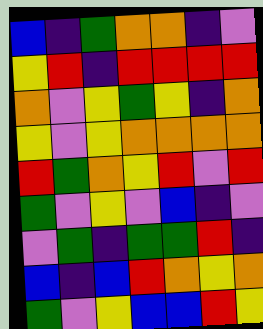[["blue", "indigo", "green", "orange", "orange", "indigo", "violet"], ["yellow", "red", "indigo", "red", "red", "red", "red"], ["orange", "violet", "yellow", "green", "yellow", "indigo", "orange"], ["yellow", "violet", "yellow", "orange", "orange", "orange", "orange"], ["red", "green", "orange", "yellow", "red", "violet", "red"], ["green", "violet", "yellow", "violet", "blue", "indigo", "violet"], ["violet", "green", "indigo", "green", "green", "red", "indigo"], ["blue", "indigo", "blue", "red", "orange", "yellow", "orange"], ["green", "violet", "yellow", "blue", "blue", "red", "yellow"]]